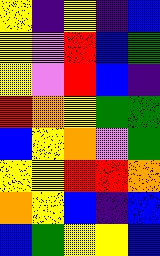[["yellow", "indigo", "yellow", "indigo", "blue"], ["yellow", "violet", "red", "blue", "green"], ["yellow", "violet", "red", "blue", "indigo"], ["red", "orange", "yellow", "green", "green"], ["blue", "yellow", "orange", "violet", "green"], ["yellow", "yellow", "red", "red", "orange"], ["orange", "yellow", "blue", "indigo", "blue"], ["blue", "green", "yellow", "yellow", "blue"]]